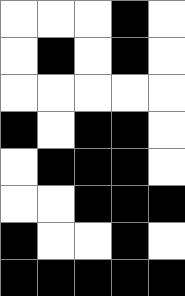[["white", "white", "white", "black", "white"], ["white", "black", "white", "black", "white"], ["white", "white", "white", "white", "white"], ["black", "white", "black", "black", "white"], ["white", "black", "black", "black", "white"], ["white", "white", "black", "black", "black"], ["black", "white", "white", "black", "white"], ["black", "black", "black", "black", "black"]]